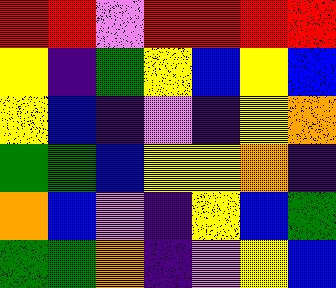[["red", "red", "violet", "red", "red", "red", "red"], ["yellow", "indigo", "green", "yellow", "blue", "yellow", "blue"], ["yellow", "blue", "indigo", "violet", "indigo", "yellow", "orange"], ["green", "green", "blue", "yellow", "yellow", "orange", "indigo"], ["orange", "blue", "violet", "indigo", "yellow", "blue", "green"], ["green", "green", "orange", "indigo", "violet", "yellow", "blue"]]